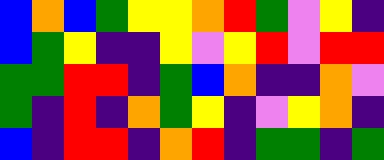[["blue", "orange", "blue", "green", "yellow", "yellow", "orange", "red", "green", "violet", "yellow", "indigo"], ["blue", "green", "yellow", "indigo", "indigo", "yellow", "violet", "yellow", "red", "violet", "red", "red"], ["green", "green", "red", "red", "indigo", "green", "blue", "orange", "indigo", "indigo", "orange", "violet"], ["green", "indigo", "red", "indigo", "orange", "green", "yellow", "indigo", "violet", "yellow", "orange", "indigo"], ["blue", "indigo", "red", "red", "indigo", "orange", "red", "indigo", "green", "green", "indigo", "green"]]